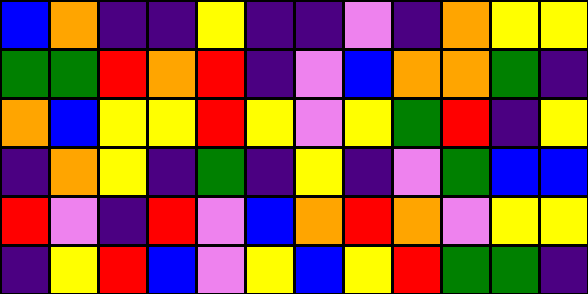[["blue", "orange", "indigo", "indigo", "yellow", "indigo", "indigo", "violet", "indigo", "orange", "yellow", "yellow"], ["green", "green", "red", "orange", "red", "indigo", "violet", "blue", "orange", "orange", "green", "indigo"], ["orange", "blue", "yellow", "yellow", "red", "yellow", "violet", "yellow", "green", "red", "indigo", "yellow"], ["indigo", "orange", "yellow", "indigo", "green", "indigo", "yellow", "indigo", "violet", "green", "blue", "blue"], ["red", "violet", "indigo", "red", "violet", "blue", "orange", "red", "orange", "violet", "yellow", "yellow"], ["indigo", "yellow", "red", "blue", "violet", "yellow", "blue", "yellow", "red", "green", "green", "indigo"]]